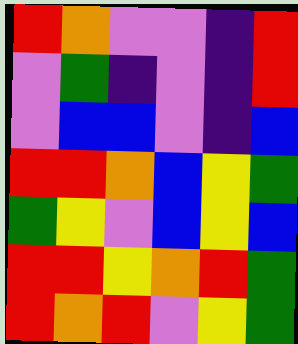[["red", "orange", "violet", "violet", "indigo", "red"], ["violet", "green", "indigo", "violet", "indigo", "red"], ["violet", "blue", "blue", "violet", "indigo", "blue"], ["red", "red", "orange", "blue", "yellow", "green"], ["green", "yellow", "violet", "blue", "yellow", "blue"], ["red", "red", "yellow", "orange", "red", "green"], ["red", "orange", "red", "violet", "yellow", "green"]]